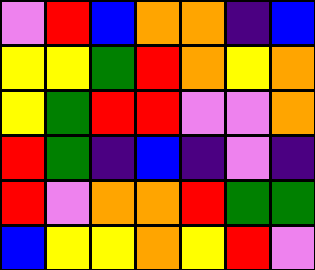[["violet", "red", "blue", "orange", "orange", "indigo", "blue"], ["yellow", "yellow", "green", "red", "orange", "yellow", "orange"], ["yellow", "green", "red", "red", "violet", "violet", "orange"], ["red", "green", "indigo", "blue", "indigo", "violet", "indigo"], ["red", "violet", "orange", "orange", "red", "green", "green"], ["blue", "yellow", "yellow", "orange", "yellow", "red", "violet"]]